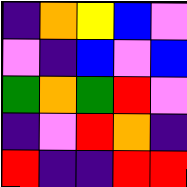[["indigo", "orange", "yellow", "blue", "violet"], ["violet", "indigo", "blue", "violet", "blue"], ["green", "orange", "green", "red", "violet"], ["indigo", "violet", "red", "orange", "indigo"], ["red", "indigo", "indigo", "red", "red"]]